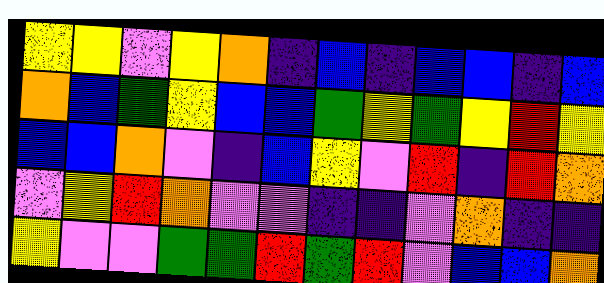[["yellow", "yellow", "violet", "yellow", "orange", "indigo", "blue", "indigo", "blue", "blue", "indigo", "blue"], ["orange", "blue", "green", "yellow", "blue", "blue", "green", "yellow", "green", "yellow", "red", "yellow"], ["blue", "blue", "orange", "violet", "indigo", "blue", "yellow", "violet", "red", "indigo", "red", "orange"], ["violet", "yellow", "red", "orange", "violet", "violet", "indigo", "indigo", "violet", "orange", "indigo", "indigo"], ["yellow", "violet", "violet", "green", "green", "red", "green", "red", "violet", "blue", "blue", "orange"]]